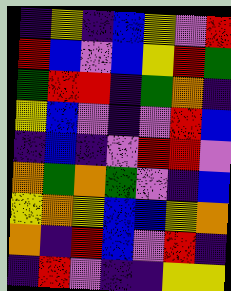[["indigo", "yellow", "indigo", "blue", "yellow", "violet", "red"], ["red", "blue", "violet", "blue", "yellow", "red", "green"], ["green", "red", "red", "indigo", "green", "orange", "indigo"], ["yellow", "blue", "violet", "indigo", "violet", "red", "blue"], ["indigo", "blue", "indigo", "violet", "red", "red", "violet"], ["orange", "green", "orange", "green", "violet", "indigo", "blue"], ["yellow", "orange", "yellow", "blue", "blue", "yellow", "orange"], ["orange", "indigo", "red", "blue", "violet", "red", "indigo"], ["indigo", "red", "violet", "indigo", "indigo", "yellow", "yellow"]]